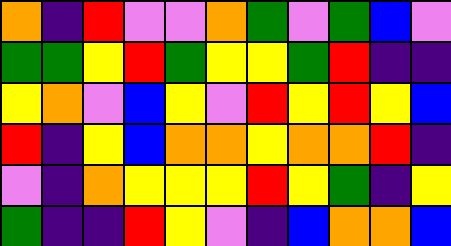[["orange", "indigo", "red", "violet", "violet", "orange", "green", "violet", "green", "blue", "violet"], ["green", "green", "yellow", "red", "green", "yellow", "yellow", "green", "red", "indigo", "indigo"], ["yellow", "orange", "violet", "blue", "yellow", "violet", "red", "yellow", "red", "yellow", "blue"], ["red", "indigo", "yellow", "blue", "orange", "orange", "yellow", "orange", "orange", "red", "indigo"], ["violet", "indigo", "orange", "yellow", "yellow", "yellow", "red", "yellow", "green", "indigo", "yellow"], ["green", "indigo", "indigo", "red", "yellow", "violet", "indigo", "blue", "orange", "orange", "blue"]]